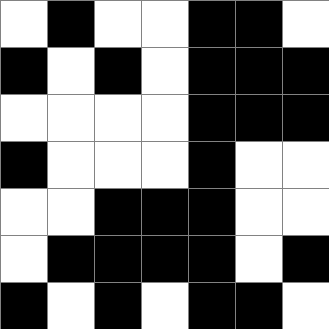[["white", "black", "white", "white", "black", "black", "white"], ["black", "white", "black", "white", "black", "black", "black"], ["white", "white", "white", "white", "black", "black", "black"], ["black", "white", "white", "white", "black", "white", "white"], ["white", "white", "black", "black", "black", "white", "white"], ["white", "black", "black", "black", "black", "white", "black"], ["black", "white", "black", "white", "black", "black", "white"]]